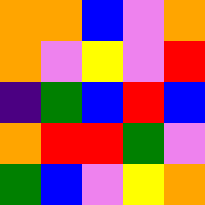[["orange", "orange", "blue", "violet", "orange"], ["orange", "violet", "yellow", "violet", "red"], ["indigo", "green", "blue", "red", "blue"], ["orange", "red", "red", "green", "violet"], ["green", "blue", "violet", "yellow", "orange"]]